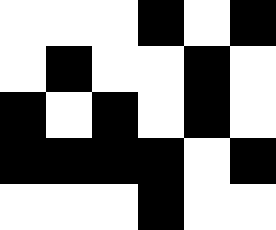[["white", "white", "white", "black", "white", "black"], ["white", "black", "white", "white", "black", "white"], ["black", "white", "black", "white", "black", "white"], ["black", "black", "black", "black", "white", "black"], ["white", "white", "white", "black", "white", "white"]]